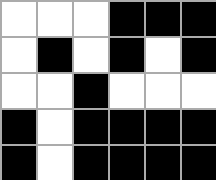[["white", "white", "white", "black", "black", "black"], ["white", "black", "white", "black", "white", "black"], ["white", "white", "black", "white", "white", "white"], ["black", "white", "black", "black", "black", "black"], ["black", "white", "black", "black", "black", "black"]]